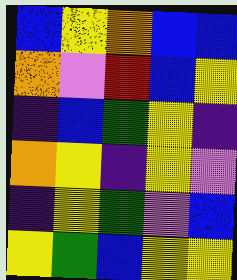[["blue", "yellow", "orange", "blue", "blue"], ["orange", "violet", "red", "blue", "yellow"], ["indigo", "blue", "green", "yellow", "indigo"], ["orange", "yellow", "indigo", "yellow", "violet"], ["indigo", "yellow", "green", "violet", "blue"], ["yellow", "green", "blue", "yellow", "yellow"]]